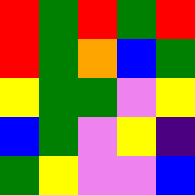[["red", "green", "red", "green", "red"], ["red", "green", "orange", "blue", "green"], ["yellow", "green", "green", "violet", "yellow"], ["blue", "green", "violet", "yellow", "indigo"], ["green", "yellow", "violet", "violet", "blue"]]